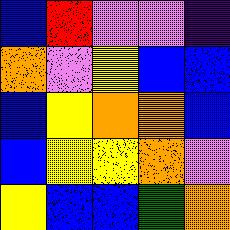[["blue", "red", "violet", "violet", "indigo"], ["orange", "violet", "yellow", "blue", "blue"], ["blue", "yellow", "orange", "orange", "blue"], ["blue", "yellow", "yellow", "orange", "violet"], ["yellow", "blue", "blue", "green", "orange"]]